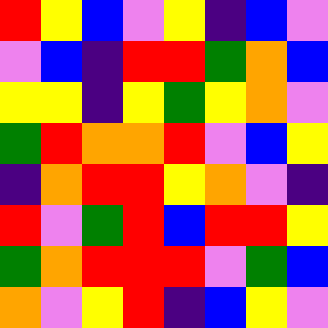[["red", "yellow", "blue", "violet", "yellow", "indigo", "blue", "violet"], ["violet", "blue", "indigo", "red", "red", "green", "orange", "blue"], ["yellow", "yellow", "indigo", "yellow", "green", "yellow", "orange", "violet"], ["green", "red", "orange", "orange", "red", "violet", "blue", "yellow"], ["indigo", "orange", "red", "red", "yellow", "orange", "violet", "indigo"], ["red", "violet", "green", "red", "blue", "red", "red", "yellow"], ["green", "orange", "red", "red", "red", "violet", "green", "blue"], ["orange", "violet", "yellow", "red", "indigo", "blue", "yellow", "violet"]]